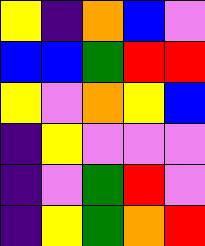[["yellow", "indigo", "orange", "blue", "violet"], ["blue", "blue", "green", "red", "red"], ["yellow", "violet", "orange", "yellow", "blue"], ["indigo", "yellow", "violet", "violet", "violet"], ["indigo", "violet", "green", "red", "violet"], ["indigo", "yellow", "green", "orange", "red"]]